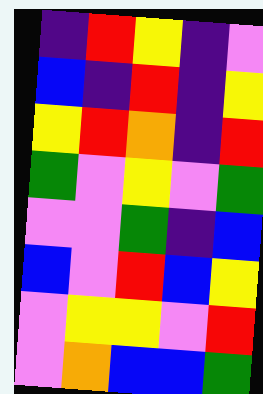[["indigo", "red", "yellow", "indigo", "violet"], ["blue", "indigo", "red", "indigo", "yellow"], ["yellow", "red", "orange", "indigo", "red"], ["green", "violet", "yellow", "violet", "green"], ["violet", "violet", "green", "indigo", "blue"], ["blue", "violet", "red", "blue", "yellow"], ["violet", "yellow", "yellow", "violet", "red"], ["violet", "orange", "blue", "blue", "green"]]